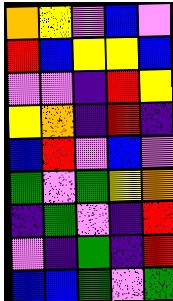[["orange", "yellow", "violet", "blue", "violet"], ["red", "blue", "yellow", "yellow", "blue"], ["violet", "violet", "indigo", "red", "yellow"], ["yellow", "orange", "indigo", "red", "indigo"], ["blue", "red", "violet", "blue", "violet"], ["green", "violet", "green", "yellow", "orange"], ["indigo", "green", "violet", "indigo", "red"], ["violet", "indigo", "green", "indigo", "red"], ["blue", "blue", "green", "violet", "green"]]